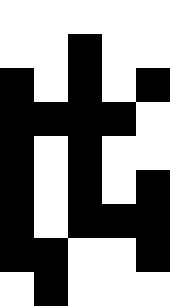[["white", "white", "white", "white", "white"], ["white", "white", "black", "white", "white"], ["black", "white", "black", "white", "black"], ["black", "black", "black", "black", "white"], ["black", "white", "black", "white", "white"], ["black", "white", "black", "white", "black"], ["black", "white", "black", "black", "black"], ["black", "black", "white", "white", "black"], ["white", "black", "white", "white", "white"]]